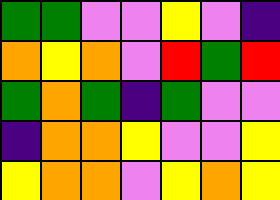[["green", "green", "violet", "violet", "yellow", "violet", "indigo"], ["orange", "yellow", "orange", "violet", "red", "green", "red"], ["green", "orange", "green", "indigo", "green", "violet", "violet"], ["indigo", "orange", "orange", "yellow", "violet", "violet", "yellow"], ["yellow", "orange", "orange", "violet", "yellow", "orange", "yellow"]]